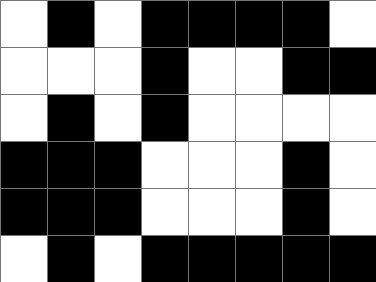[["white", "black", "white", "black", "black", "black", "black", "white"], ["white", "white", "white", "black", "white", "white", "black", "black"], ["white", "black", "white", "black", "white", "white", "white", "white"], ["black", "black", "black", "white", "white", "white", "black", "white"], ["black", "black", "black", "white", "white", "white", "black", "white"], ["white", "black", "white", "black", "black", "black", "black", "black"]]